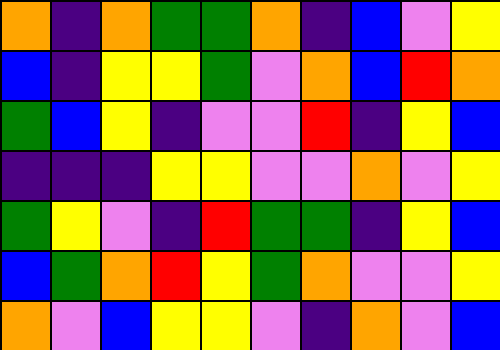[["orange", "indigo", "orange", "green", "green", "orange", "indigo", "blue", "violet", "yellow"], ["blue", "indigo", "yellow", "yellow", "green", "violet", "orange", "blue", "red", "orange"], ["green", "blue", "yellow", "indigo", "violet", "violet", "red", "indigo", "yellow", "blue"], ["indigo", "indigo", "indigo", "yellow", "yellow", "violet", "violet", "orange", "violet", "yellow"], ["green", "yellow", "violet", "indigo", "red", "green", "green", "indigo", "yellow", "blue"], ["blue", "green", "orange", "red", "yellow", "green", "orange", "violet", "violet", "yellow"], ["orange", "violet", "blue", "yellow", "yellow", "violet", "indigo", "orange", "violet", "blue"]]